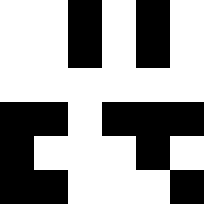[["white", "white", "black", "white", "black", "white"], ["white", "white", "black", "white", "black", "white"], ["white", "white", "white", "white", "white", "white"], ["black", "black", "white", "black", "black", "black"], ["black", "white", "white", "white", "black", "white"], ["black", "black", "white", "white", "white", "black"]]